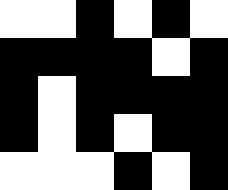[["white", "white", "black", "white", "black", "white"], ["black", "black", "black", "black", "white", "black"], ["black", "white", "black", "black", "black", "black"], ["black", "white", "black", "white", "black", "black"], ["white", "white", "white", "black", "white", "black"]]